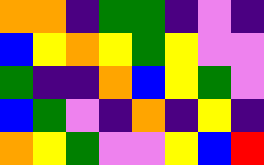[["orange", "orange", "indigo", "green", "green", "indigo", "violet", "indigo"], ["blue", "yellow", "orange", "yellow", "green", "yellow", "violet", "violet"], ["green", "indigo", "indigo", "orange", "blue", "yellow", "green", "violet"], ["blue", "green", "violet", "indigo", "orange", "indigo", "yellow", "indigo"], ["orange", "yellow", "green", "violet", "violet", "yellow", "blue", "red"]]